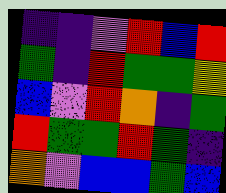[["indigo", "indigo", "violet", "red", "blue", "red"], ["green", "indigo", "red", "green", "green", "yellow"], ["blue", "violet", "red", "orange", "indigo", "green"], ["red", "green", "green", "red", "green", "indigo"], ["orange", "violet", "blue", "blue", "green", "blue"]]